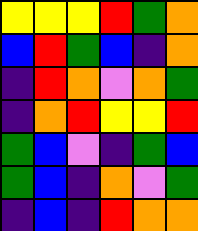[["yellow", "yellow", "yellow", "red", "green", "orange"], ["blue", "red", "green", "blue", "indigo", "orange"], ["indigo", "red", "orange", "violet", "orange", "green"], ["indigo", "orange", "red", "yellow", "yellow", "red"], ["green", "blue", "violet", "indigo", "green", "blue"], ["green", "blue", "indigo", "orange", "violet", "green"], ["indigo", "blue", "indigo", "red", "orange", "orange"]]